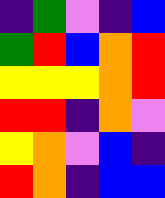[["indigo", "green", "violet", "indigo", "blue"], ["green", "red", "blue", "orange", "red"], ["yellow", "yellow", "yellow", "orange", "red"], ["red", "red", "indigo", "orange", "violet"], ["yellow", "orange", "violet", "blue", "indigo"], ["red", "orange", "indigo", "blue", "blue"]]